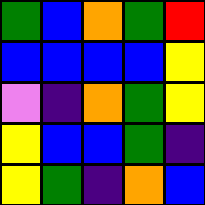[["green", "blue", "orange", "green", "red"], ["blue", "blue", "blue", "blue", "yellow"], ["violet", "indigo", "orange", "green", "yellow"], ["yellow", "blue", "blue", "green", "indigo"], ["yellow", "green", "indigo", "orange", "blue"]]